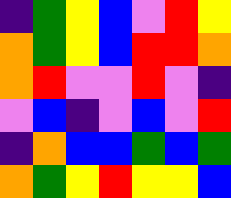[["indigo", "green", "yellow", "blue", "violet", "red", "yellow"], ["orange", "green", "yellow", "blue", "red", "red", "orange"], ["orange", "red", "violet", "violet", "red", "violet", "indigo"], ["violet", "blue", "indigo", "violet", "blue", "violet", "red"], ["indigo", "orange", "blue", "blue", "green", "blue", "green"], ["orange", "green", "yellow", "red", "yellow", "yellow", "blue"]]